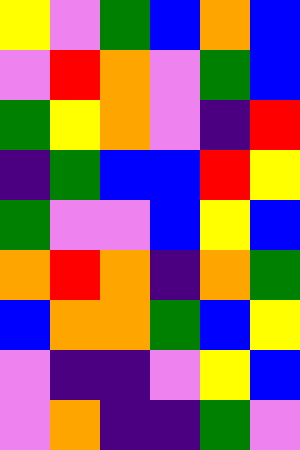[["yellow", "violet", "green", "blue", "orange", "blue"], ["violet", "red", "orange", "violet", "green", "blue"], ["green", "yellow", "orange", "violet", "indigo", "red"], ["indigo", "green", "blue", "blue", "red", "yellow"], ["green", "violet", "violet", "blue", "yellow", "blue"], ["orange", "red", "orange", "indigo", "orange", "green"], ["blue", "orange", "orange", "green", "blue", "yellow"], ["violet", "indigo", "indigo", "violet", "yellow", "blue"], ["violet", "orange", "indigo", "indigo", "green", "violet"]]